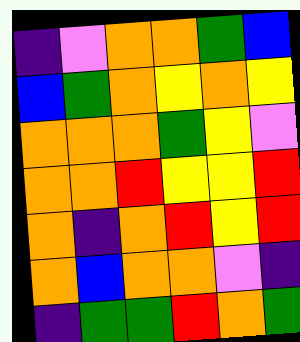[["indigo", "violet", "orange", "orange", "green", "blue"], ["blue", "green", "orange", "yellow", "orange", "yellow"], ["orange", "orange", "orange", "green", "yellow", "violet"], ["orange", "orange", "red", "yellow", "yellow", "red"], ["orange", "indigo", "orange", "red", "yellow", "red"], ["orange", "blue", "orange", "orange", "violet", "indigo"], ["indigo", "green", "green", "red", "orange", "green"]]